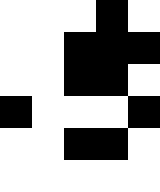[["white", "white", "white", "black", "white"], ["white", "white", "black", "black", "black"], ["white", "white", "black", "black", "white"], ["black", "white", "white", "white", "black"], ["white", "white", "black", "black", "white"], ["white", "white", "white", "white", "white"]]